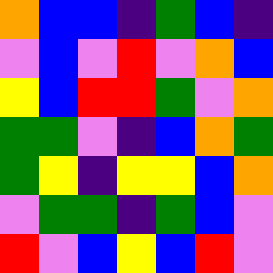[["orange", "blue", "blue", "indigo", "green", "blue", "indigo"], ["violet", "blue", "violet", "red", "violet", "orange", "blue"], ["yellow", "blue", "red", "red", "green", "violet", "orange"], ["green", "green", "violet", "indigo", "blue", "orange", "green"], ["green", "yellow", "indigo", "yellow", "yellow", "blue", "orange"], ["violet", "green", "green", "indigo", "green", "blue", "violet"], ["red", "violet", "blue", "yellow", "blue", "red", "violet"]]